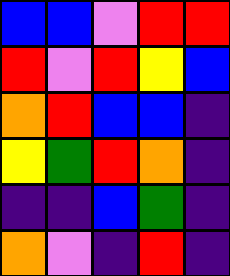[["blue", "blue", "violet", "red", "red"], ["red", "violet", "red", "yellow", "blue"], ["orange", "red", "blue", "blue", "indigo"], ["yellow", "green", "red", "orange", "indigo"], ["indigo", "indigo", "blue", "green", "indigo"], ["orange", "violet", "indigo", "red", "indigo"]]